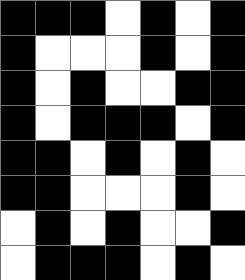[["black", "black", "black", "white", "black", "white", "black"], ["black", "white", "white", "white", "black", "white", "black"], ["black", "white", "black", "white", "white", "black", "black"], ["black", "white", "black", "black", "black", "white", "black"], ["black", "black", "white", "black", "white", "black", "white"], ["black", "black", "white", "white", "white", "black", "white"], ["white", "black", "white", "black", "white", "white", "black"], ["white", "black", "black", "black", "white", "black", "white"]]